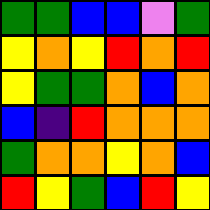[["green", "green", "blue", "blue", "violet", "green"], ["yellow", "orange", "yellow", "red", "orange", "red"], ["yellow", "green", "green", "orange", "blue", "orange"], ["blue", "indigo", "red", "orange", "orange", "orange"], ["green", "orange", "orange", "yellow", "orange", "blue"], ["red", "yellow", "green", "blue", "red", "yellow"]]